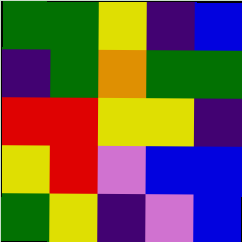[["green", "green", "yellow", "indigo", "blue"], ["indigo", "green", "orange", "green", "green"], ["red", "red", "yellow", "yellow", "indigo"], ["yellow", "red", "violet", "blue", "blue"], ["green", "yellow", "indigo", "violet", "blue"]]